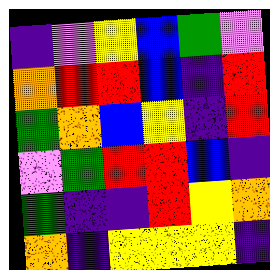[["indigo", "violet", "yellow", "blue", "green", "violet"], ["orange", "red", "red", "blue", "indigo", "red"], ["green", "orange", "blue", "yellow", "indigo", "red"], ["violet", "green", "red", "red", "blue", "indigo"], ["green", "indigo", "indigo", "red", "yellow", "orange"], ["orange", "indigo", "yellow", "yellow", "yellow", "indigo"]]